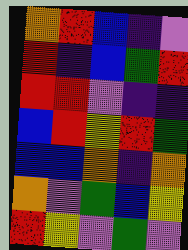[["orange", "red", "blue", "indigo", "violet"], ["red", "indigo", "blue", "green", "red"], ["red", "red", "violet", "indigo", "indigo"], ["blue", "red", "yellow", "red", "green"], ["blue", "blue", "orange", "indigo", "orange"], ["orange", "violet", "green", "blue", "yellow"], ["red", "yellow", "violet", "green", "violet"]]